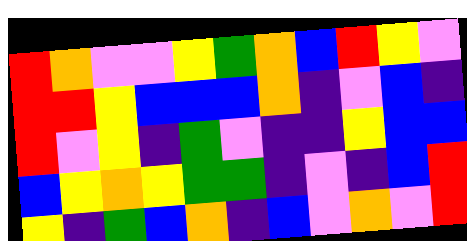[["red", "orange", "violet", "violet", "yellow", "green", "orange", "blue", "red", "yellow", "violet"], ["red", "red", "yellow", "blue", "blue", "blue", "orange", "indigo", "violet", "blue", "indigo"], ["red", "violet", "yellow", "indigo", "green", "violet", "indigo", "indigo", "yellow", "blue", "blue"], ["blue", "yellow", "orange", "yellow", "green", "green", "indigo", "violet", "indigo", "blue", "red"], ["yellow", "indigo", "green", "blue", "orange", "indigo", "blue", "violet", "orange", "violet", "red"]]